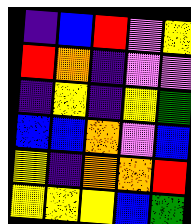[["indigo", "blue", "red", "violet", "yellow"], ["red", "orange", "indigo", "violet", "violet"], ["indigo", "yellow", "indigo", "yellow", "green"], ["blue", "blue", "orange", "violet", "blue"], ["yellow", "indigo", "orange", "orange", "red"], ["yellow", "yellow", "yellow", "blue", "green"]]